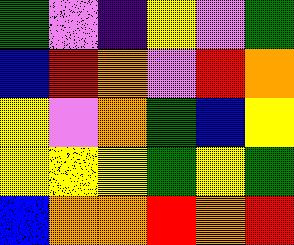[["green", "violet", "indigo", "yellow", "violet", "green"], ["blue", "red", "orange", "violet", "red", "orange"], ["yellow", "violet", "orange", "green", "blue", "yellow"], ["yellow", "yellow", "yellow", "green", "yellow", "green"], ["blue", "orange", "orange", "red", "orange", "red"]]